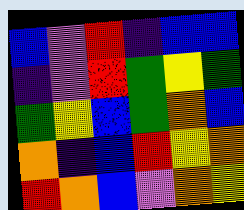[["blue", "violet", "red", "indigo", "blue", "blue"], ["indigo", "violet", "red", "green", "yellow", "green"], ["green", "yellow", "blue", "green", "orange", "blue"], ["orange", "indigo", "blue", "red", "yellow", "orange"], ["red", "orange", "blue", "violet", "orange", "yellow"]]